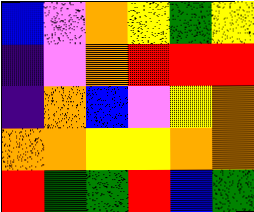[["blue", "violet", "orange", "yellow", "green", "yellow"], ["indigo", "violet", "orange", "red", "red", "red"], ["indigo", "orange", "blue", "violet", "yellow", "orange"], ["orange", "orange", "yellow", "yellow", "orange", "orange"], ["red", "green", "green", "red", "blue", "green"]]